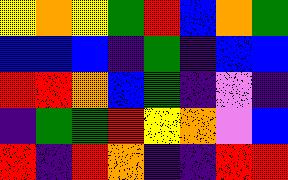[["yellow", "orange", "yellow", "green", "red", "blue", "orange", "green"], ["blue", "blue", "blue", "indigo", "green", "indigo", "blue", "blue"], ["red", "red", "orange", "blue", "green", "indigo", "violet", "indigo"], ["indigo", "green", "green", "red", "yellow", "orange", "violet", "blue"], ["red", "indigo", "red", "orange", "indigo", "indigo", "red", "red"]]